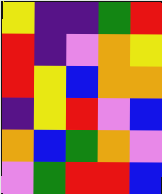[["yellow", "indigo", "indigo", "green", "red"], ["red", "indigo", "violet", "orange", "yellow"], ["red", "yellow", "blue", "orange", "orange"], ["indigo", "yellow", "red", "violet", "blue"], ["orange", "blue", "green", "orange", "violet"], ["violet", "green", "red", "red", "blue"]]